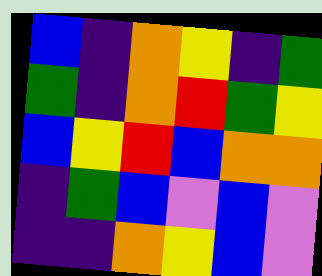[["blue", "indigo", "orange", "yellow", "indigo", "green"], ["green", "indigo", "orange", "red", "green", "yellow"], ["blue", "yellow", "red", "blue", "orange", "orange"], ["indigo", "green", "blue", "violet", "blue", "violet"], ["indigo", "indigo", "orange", "yellow", "blue", "violet"]]